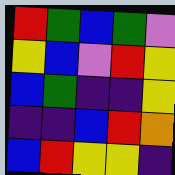[["red", "green", "blue", "green", "violet"], ["yellow", "blue", "violet", "red", "yellow"], ["blue", "green", "indigo", "indigo", "yellow"], ["indigo", "indigo", "blue", "red", "orange"], ["blue", "red", "yellow", "yellow", "indigo"]]